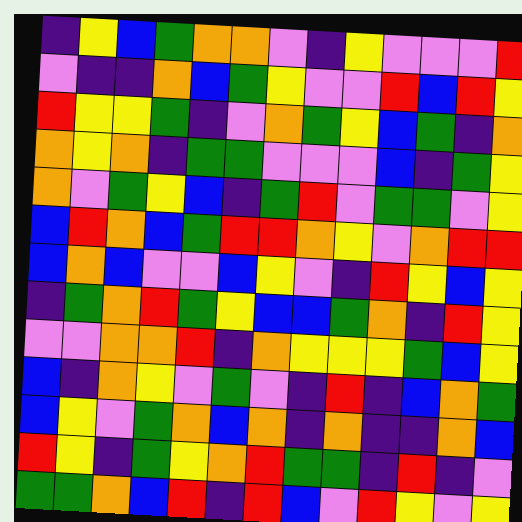[["indigo", "yellow", "blue", "green", "orange", "orange", "violet", "indigo", "yellow", "violet", "violet", "violet", "red"], ["violet", "indigo", "indigo", "orange", "blue", "green", "yellow", "violet", "violet", "red", "blue", "red", "yellow"], ["red", "yellow", "yellow", "green", "indigo", "violet", "orange", "green", "yellow", "blue", "green", "indigo", "orange"], ["orange", "yellow", "orange", "indigo", "green", "green", "violet", "violet", "violet", "blue", "indigo", "green", "yellow"], ["orange", "violet", "green", "yellow", "blue", "indigo", "green", "red", "violet", "green", "green", "violet", "yellow"], ["blue", "red", "orange", "blue", "green", "red", "red", "orange", "yellow", "violet", "orange", "red", "red"], ["blue", "orange", "blue", "violet", "violet", "blue", "yellow", "violet", "indigo", "red", "yellow", "blue", "yellow"], ["indigo", "green", "orange", "red", "green", "yellow", "blue", "blue", "green", "orange", "indigo", "red", "yellow"], ["violet", "violet", "orange", "orange", "red", "indigo", "orange", "yellow", "yellow", "yellow", "green", "blue", "yellow"], ["blue", "indigo", "orange", "yellow", "violet", "green", "violet", "indigo", "red", "indigo", "blue", "orange", "green"], ["blue", "yellow", "violet", "green", "orange", "blue", "orange", "indigo", "orange", "indigo", "indigo", "orange", "blue"], ["red", "yellow", "indigo", "green", "yellow", "orange", "red", "green", "green", "indigo", "red", "indigo", "violet"], ["green", "green", "orange", "blue", "red", "indigo", "red", "blue", "violet", "red", "yellow", "violet", "yellow"]]